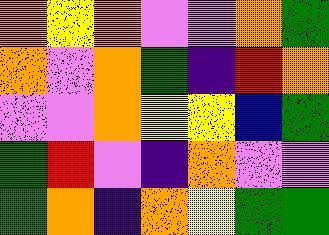[["orange", "yellow", "orange", "violet", "violet", "orange", "green"], ["orange", "violet", "orange", "green", "indigo", "red", "orange"], ["violet", "violet", "orange", "yellow", "yellow", "blue", "green"], ["green", "red", "violet", "indigo", "orange", "violet", "violet"], ["green", "orange", "indigo", "orange", "yellow", "green", "green"]]